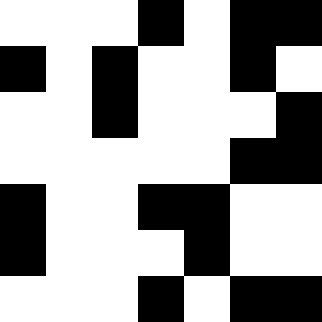[["white", "white", "white", "black", "white", "black", "black"], ["black", "white", "black", "white", "white", "black", "white"], ["white", "white", "black", "white", "white", "white", "black"], ["white", "white", "white", "white", "white", "black", "black"], ["black", "white", "white", "black", "black", "white", "white"], ["black", "white", "white", "white", "black", "white", "white"], ["white", "white", "white", "black", "white", "black", "black"]]